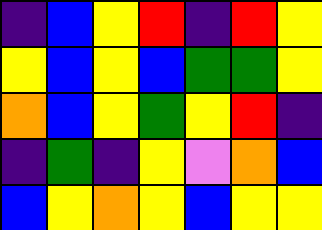[["indigo", "blue", "yellow", "red", "indigo", "red", "yellow"], ["yellow", "blue", "yellow", "blue", "green", "green", "yellow"], ["orange", "blue", "yellow", "green", "yellow", "red", "indigo"], ["indigo", "green", "indigo", "yellow", "violet", "orange", "blue"], ["blue", "yellow", "orange", "yellow", "blue", "yellow", "yellow"]]